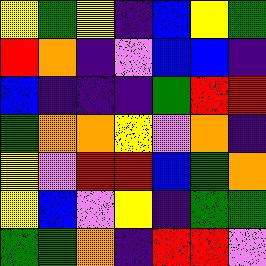[["yellow", "green", "yellow", "indigo", "blue", "yellow", "green"], ["red", "orange", "indigo", "violet", "blue", "blue", "indigo"], ["blue", "indigo", "indigo", "indigo", "green", "red", "red"], ["green", "orange", "orange", "yellow", "violet", "orange", "indigo"], ["yellow", "violet", "red", "red", "blue", "green", "orange"], ["yellow", "blue", "violet", "yellow", "indigo", "green", "green"], ["green", "green", "orange", "indigo", "red", "red", "violet"]]